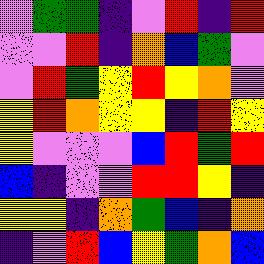[["violet", "green", "green", "indigo", "violet", "red", "indigo", "red"], ["violet", "violet", "red", "indigo", "orange", "blue", "green", "violet"], ["violet", "red", "green", "yellow", "red", "yellow", "orange", "violet"], ["yellow", "red", "orange", "yellow", "yellow", "indigo", "red", "yellow"], ["yellow", "violet", "violet", "violet", "blue", "red", "green", "red"], ["blue", "indigo", "violet", "violet", "red", "red", "yellow", "indigo"], ["yellow", "yellow", "indigo", "orange", "green", "blue", "indigo", "orange"], ["indigo", "violet", "red", "blue", "yellow", "green", "orange", "blue"]]